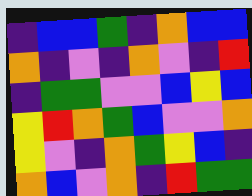[["indigo", "blue", "blue", "green", "indigo", "orange", "blue", "blue"], ["orange", "indigo", "violet", "indigo", "orange", "violet", "indigo", "red"], ["indigo", "green", "green", "violet", "violet", "blue", "yellow", "blue"], ["yellow", "red", "orange", "green", "blue", "violet", "violet", "orange"], ["yellow", "violet", "indigo", "orange", "green", "yellow", "blue", "indigo"], ["orange", "blue", "violet", "orange", "indigo", "red", "green", "green"]]